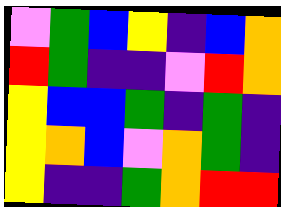[["violet", "green", "blue", "yellow", "indigo", "blue", "orange"], ["red", "green", "indigo", "indigo", "violet", "red", "orange"], ["yellow", "blue", "blue", "green", "indigo", "green", "indigo"], ["yellow", "orange", "blue", "violet", "orange", "green", "indigo"], ["yellow", "indigo", "indigo", "green", "orange", "red", "red"]]